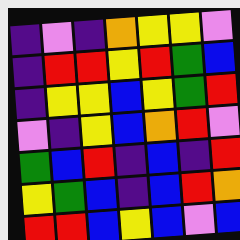[["indigo", "violet", "indigo", "orange", "yellow", "yellow", "violet"], ["indigo", "red", "red", "yellow", "red", "green", "blue"], ["indigo", "yellow", "yellow", "blue", "yellow", "green", "red"], ["violet", "indigo", "yellow", "blue", "orange", "red", "violet"], ["green", "blue", "red", "indigo", "blue", "indigo", "red"], ["yellow", "green", "blue", "indigo", "blue", "red", "orange"], ["red", "red", "blue", "yellow", "blue", "violet", "blue"]]